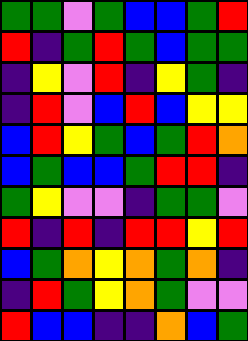[["green", "green", "violet", "green", "blue", "blue", "green", "red"], ["red", "indigo", "green", "red", "green", "blue", "green", "green"], ["indigo", "yellow", "violet", "red", "indigo", "yellow", "green", "indigo"], ["indigo", "red", "violet", "blue", "red", "blue", "yellow", "yellow"], ["blue", "red", "yellow", "green", "blue", "green", "red", "orange"], ["blue", "green", "blue", "blue", "green", "red", "red", "indigo"], ["green", "yellow", "violet", "violet", "indigo", "green", "green", "violet"], ["red", "indigo", "red", "indigo", "red", "red", "yellow", "red"], ["blue", "green", "orange", "yellow", "orange", "green", "orange", "indigo"], ["indigo", "red", "green", "yellow", "orange", "green", "violet", "violet"], ["red", "blue", "blue", "indigo", "indigo", "orange", "blue", "green"]]